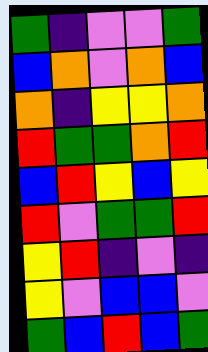[["green", "indigo", "violet", "violet", "green"], ["blue", "orange", "violet", "orange", "blue"], ["orange", "indigo", "yellow", "yellow", "orange"], ["red", "green", "green", "orange", "red"], ["blue", "red", "yellow", "blue", "yellow"], ["red", "violet", "green", "green", "red"], ["yellow", "red", "indigo", "violet", "indigo"], ["yellow", "violet", "blue", "blue", "violet"], ["green", "blue", "red", "blue", "green"]]